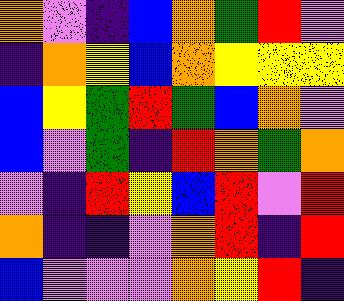[["orange", "violet", "indigo", "blue", "orange", "green", "red", "violet"], ["indigo", "orange", "yellow", "blue", "orange", "yellow", "yellow", "yellow"], ["blue", "yellow", "green", "red", "green", "blue", "orange", "violet"], ["blue", "violet", "green", "indigo", "red", "orange", "green", "orange"], ["violet", "indigo", "red", "yellow", "blue", "red", "violet", "red"], ["orange", "indigo", "indigo", "violet", "orange", "red", "indigo", "red"], ["blue", "violet", "violet", "violet", "orange", "yellow", "red", "indigo"]]